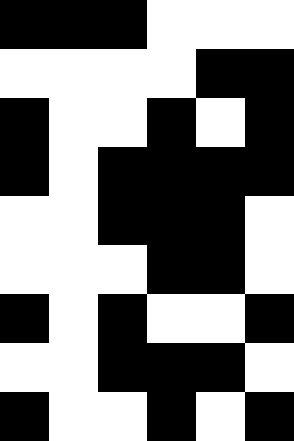[["black", "black", "black", "white", "white", "white"], ["white", "white", "white", "white", "black", "black"], ["black", "white", "white", "black", "white", "black"], ["black", "white", "black", "black", "black", "black"], ["white", "white", "black", "black", "black", "white"], ["white", "white", "white", "black", "black", "white"], ["black", "white", "black", "white", "white", "black"], ["white", "white", "black", "black", "black", "white"], ["black", "white", "white", "black", "white", "black"]]